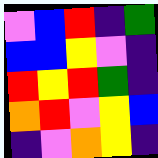[["violet", "blue", "red", "indigo", "green"], ["blue", "blue", "yellow", "violet", "indigo"], ["red", "yellow", "red", "green", "indigo"], ["orange", "red", "violet", "yellow", "blue"], ["indigo", "violet", "orange", "yellow", "indigo"]]